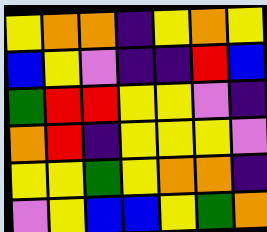[["yellow", "orange", "orange", "indigo", "yellow", "orange", "yellow"], ["blue", "yellow", "violet", "indigo", "indigo", "red", "blue"], ["green", "red", "red", "yellow", "yellow", "violet", "indigo"], ["orange", "red", "indigo", "yellow", "yellow", "yellow", "violet"], ["yellow", "yellow", "green", "yellow", "orange", "orange", "indigo"], ["violet", "yellow", "blue", "blue", "yellow", "green", "orange"]]